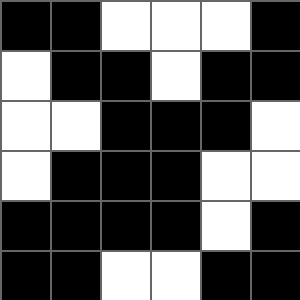[["black", "black", "white", "white", "white", "black"], ["white", "black", "black", "white", "black", "black"], ["white", "white", "black", "black", "black", "white"], ["white", "black", "black", "black", "white", "white"], ["black", "black", "black", "black", "white", "black"], ["black", "black", "white", "white", "black", "black"]]